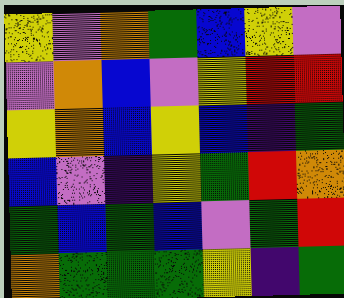[["yellow", "violet", "orange", "green", "blue", "yellow", "violet"], ["violet", "orange", "blue", "violet", "yellow", "red", "red"], ["yellow", "orange", "blue", "yellow", "blue", "indigo", "green"], ["blue", "violet", "indigo", "yellow", "green", "red", "orange"], ["green", "blue", "green", "blue", "violet", "green", "red"], ["orange", "green", "green", "green", "yellow", "indigo", "green"]]